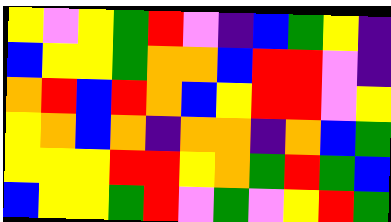[["yellow", "violet", "yellow", "green", "red", "violet", "indigo", "blue", "green", "yellow", "indigo"], ["blue", "yellow", "yellow", "green", "orange", "orange", "blue", "red", "red", "violet", "indigo"], ["orange", "red", "blue", "red", "orange", "blue", "yellow", "red", "red", "violet", "yellow"], ["yellow", "orange", "blue", "orange", "indigo", "orange", "orange", "indigo", "orange", "blue", "green"], ["yellow", "yellow", "yellow", "red", "red", "yellow", "orange", "green", "red", "green", "blue"], ["blue", "yellow", "yellow", "green", "red", "violet", "green", "violet", "yellow", "red", "green"]]